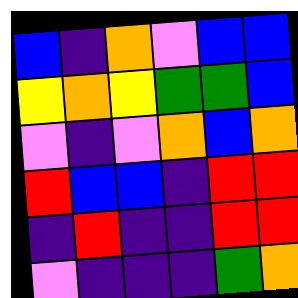[["blue", "indigo", "orange", "violet", "blue", "blue"], ["yellow", "orange", "yellow", "green", "green", "blue"], ["violet", "indigo", "violet", "orange", "blue", "orange"], ["red", "blue", "blue", "indigo", "red", "red"], ["indigo", "red", "indigo", "indigo", "red", "red"], ["violet", "indigo", "indigo", "indigo", "green", "orange"]]